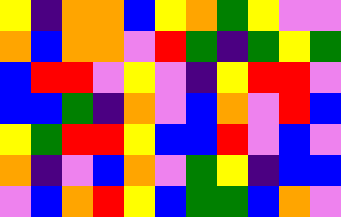[["yellow", "indigo", "orange", "orange", "blue", "yellow", "orange", "green", "yellow", "violet", "violet"], ["orange", "blue", "orange", "orange", "violet", "red", "green", "indigo", "green", "yellow", "green"], ["blue", "red", "red", "violet", "yellow", "violet", "indigo", "yellow", "red", "red", "violet"], ["blue", "blue", "green", "indigo", "orange", "violet", "blue", "orange", "violet", "red", "blue"], ["yellow", "green", "red", "red", "yellow", "blue", "blue", "red", "violet", "blue", "violet"], ["orange", "indigo", "violet", "blue", "orange", "violet", "green", "yellow", "indigo", "blue", "blue"], ["violet", "blue", "orange", "red", "yellow", "blue", "green", "green", "blue", "orange", "violet"]]